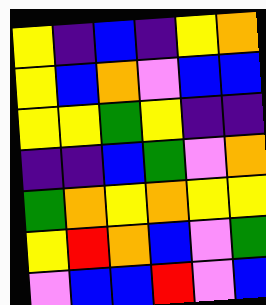[["yellow", "indigo", "blue", "indigo", "yellow", "orange"], ["yellow", "blue", "orange", "violet", "blue", "blue"], ["yellow", "yellow", "green", "yellow", "indigo", "indigo"], ["indigo", "indigo", "blue", "green", "violet", "orange"], ["green", "orange", "yellow", "orange", "yellow", "yellow"], ["yellow", "red", "orange", "blue", "violet", "green"], ["violet", "blue", "blue", "red", "violet", "blue"]]